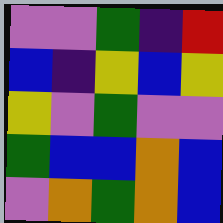[["violet", "violet", "green", "indigo", "red"], ["blue", "indigo", "yellow", "blue", "yellow"], ["yellow", "violet", "green", "violet", "violet"], ["green", "blue", "blue", "orange", "blue"], ["violet", "orange", "green", "orange", "blue"]]